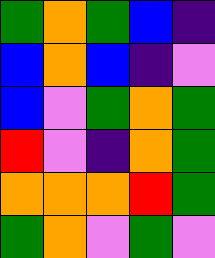[["green", "orange", "green", "blue", "indigo"], ["blue", "orange", "blue", "indigo", "violet"], ["blue", "violet", "green", "orange", "green"], ["red", "violet", "indigo", "orange", "green"], ["orange", "orange", "orange", "red", "green"], ["green", "orange", "violet", "green", "violet"]]